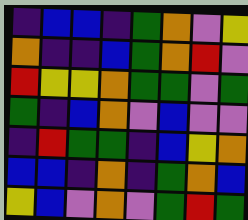[["indigo", "blue", "blue", "indigo", "green", "orange", "violet", "yellow"], ["orange", "indigo", "indigo", "blue", "green", "orange", "red", "violet"], ["red", "yellow", "yellow", "orange", "green", "green", "violet", "green"], ["green", "indigo", "blue", "orange", "violet", "blue", "violet", "violet"], ["indigo", "red", "green", "green", "indigo", "blue", "yellow", "orange"], ["blue", "blue", "indigo", "orange", "indigo", "green", "orange", "blue"], ["yellow", "blue", "violet", "orange", "violet", "green", "red", "green"]]